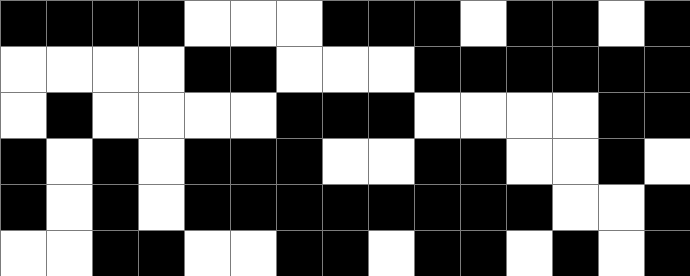[["black", "black", "black", "black", "white", "white", "white", "black", "black", "black", "white", "black", "black", "white", "black"], ["white", "white", "white", "white", "black", "black", "white", "white", "white", "black", "black", "black", "black", "black", "black"], ["white", "black", "white", "white", "white", "white", "black", "black", "black", "white", "white", "white", "white", "black", "black"], ["black", "white", "black", "white", "black", "black", "black", "white", "white", "black", "black", "white", "white", "black", "white"], ["black", "white", "black", "white", "black", "black", "black", "black", "black", "black", "black", "black", "white", "white", "black"], ["white", "white", "black", "black", "white", "white", "black", "black", "white", "black", "black", "white", "black", "white", "black"]]